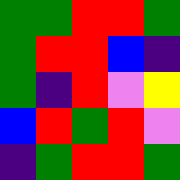[["green", "green", "red", "red", "green"], ["green", "red", "red", "blue", "indigo"], ["green", "indigo", "red", "violet", "yellow"], ["blue", "red", "green", "red", "violet"], ["indigo", "green", "red", "red", "green"]]